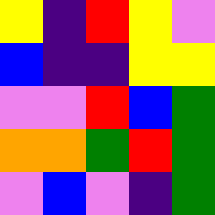[["yellow", "indigo", "red", "yellow", "violet"], ["blue", "indigo", "indigo", "yellow", "yellow"], ["violet", "violet", "red", "blue", "green"], ["orange", "orange", "green", "red", "green"], ["violet", "blue", "violet", "indigo", "green"]]